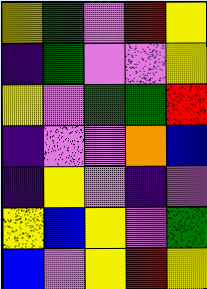[["yellow", "green", "violet", "red", "yellow"], ["indigo", "green", "violet", "violet", "yellow"], ["yellow", "violet", "green", "green", "red"], ["indigo", "violet", "violet", "orange", "blue"], ["indigo", "yellow", "violet", "indigo", "violet"], ["yellow", "blue", "yellow", "violet", "green"], ["blue", "violet", "yellow", "red", "yellow"]]